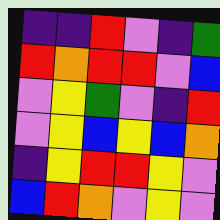[["indigo", "indigo", "red", "violet", "indigo", "green"], ["red", "orange", "red", "red", "violet", "blue"], ["violet", "yellow", "green", "violet", "indigo", "red"], ["violet", "yellow", "blue", "yellow", "blue", "orange"], ["indigo", "yellow", "red", "red", "yellow", "violet"], ["blue", "red", "orange", "violet", "yellow", "violet"]]